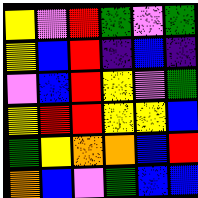[["yellow", "violet", "red", "green", "violet", "green"], ["yellow", "blue", "red", "indigo", "blue", "indigo"], ["violet", "blue", "red", "yellow", "violet", "green"], ["yellow", "red", "red", "yellow", "yellow", "blue"], ["green", "yellow", "orange", "orange", "blue", "red"], ["orange", "blue", "violet", "green", "blue", "blue"]]